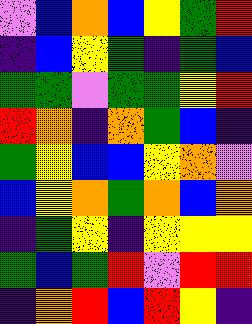[["violet", "blue", "orange", "blue", "yellow", "green", "red"], ["indigo", "blue", "yellow", "green", "indigo", "green", "blue"], ["green", "green", "violet", "green", "green", "yellow", "red"], ["red", "orange", "indigo", "orange", "green", "blue", "indigo"], ["green", "yellow", "blue", "blue", "yellow", "orange", "violet"], ["blue", "yellow", "orange", "green", "orange", "blue", "orange"], ["indigo", "green", "yellow", "indigo", "yellow", "yellow", "yellow"], ["green", "blue", "green", "red", "violet", "red", "red"], ["indigo", "orange", "red", "blue", "red", "yellow", "indigo"]]